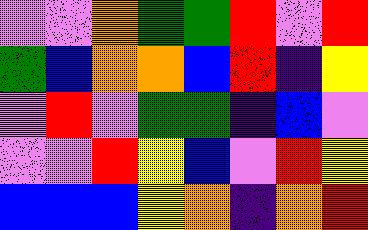[["violet", "violet", "orange", "green", "green", "red", "violet", "red"], ["green", "blue", "orange", "orange", "blue", "red", "indigo", "yellow"], ["violet", "red", "violet", "green", "green", "indigo", "blue", "violet"], ["violet", "violet", "red", "yellow", "blue", "violet", "red", "yellow"], ["blue", "blue", "blue", "yellow", "orange", "indigo", "orange", "red"]]